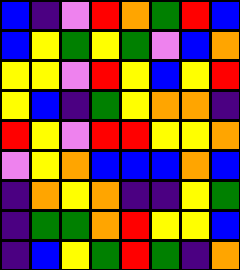[["blue", "indigo", "violet", "red", "orange", "green", "red", "blue"], ["blue", "yellow", "green", "yellow", "green", "violet", "blue", "orange"], ["yellow", "yellow", "violet", "red", "yellow", "blue", "yellow", "red"], ["yellow", "blue", "indigo", "green", "yellow", "orange", "orange", "indigo"], ["red", "yellow", "violet", "red", "red", "yellow", "yellow", "orange"], ["violet", "yellow", "orange", "blue", "blue", "blue", "orange", "blue"], ["indigo", "orange", "yellow", "orange", "indigo", "indigo", "yellow", "green"], ["indigo", "green", "green", "orange", "red", "yellow", "yellow", "blue"], ["indigo", "blue", "yellow", "green", "red", "green", "indigo", "orange"]]